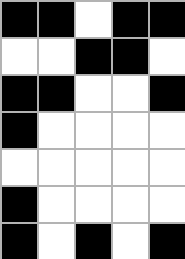[["black", "black", "white", "black", "black"], ["white", "white", "black", "black", "white"], ["black", "black", "white", "white", "black"], ["black", "white", "white", "white", "white"], ["white", "white", "white", "white", "white"], ["black", "white", "white", "white", "white"], ["black", "white", "black", "white", "black"]]